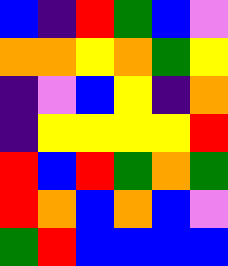[["blue", "indigo", "red", "green", "blue", "violet"], ["orange", "orange", "yellow", "orange", "green", "yellow"], ["indigo", "violet", "blue", "yellow", "indigo", "orange"], ["indigo", "yellow", "yellow", "yellow", "yellow", "red"], ["red", "blue", "red", "green", "orange", "green"], ["red", "orange", "blue", "orange", "blue", "violet"], ["green", "red", "blue", "blue", "blue", "blue"]]